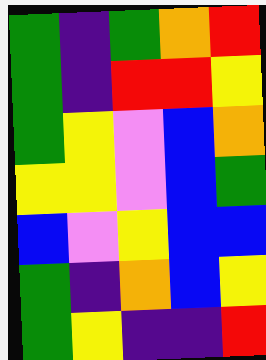[["green", "indigo", "green", "orange", "red"], ["green", "indigo", "red", "red", "yellow"], ["green", "yellow", "violet", "blue", "orange"], ["yellow", "yellow", "violet", "blue", "green"], ["blue", "violet", "yellow", "blue", "blue"], ["green", "indigo", "orange", "blue", "yellow"], ["green", "yellow", "indigo", "indigo", "red"]]